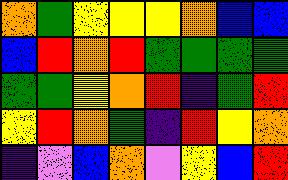[["orange", "green", "yellow", "yellow", "yellow", "orange", "blue", "blue"], ["blue", "red", "orange", "red", "green", "green", "green", "green"], ["green", "green", "yellow", "orange", "red", "indigo", "green", "red"], ["yellow", "red", "orange", "green", "indigo", "red", "yellow", "orange"], ["indigo", "violet", "blue", "orange", "violet", "yellow", "blue", "red"]]